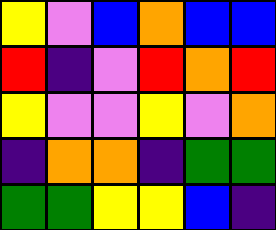[["yellow", "violet", "blue", "orange", "blue", "blue"], ["red", "indigo", "violet", "red", "orange", "red"], ["yellow", "violet", "violet", "yellow", "violet", "orange"], ["indigo", "orange", "orange", "indigo", "green", "green"], ["green", "green", "yellow", "yellow", "blue", "indigo"]]